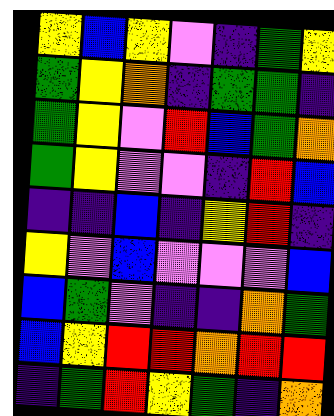[["yellow", "blue", "yellow", "violet", "indigo", "green", "yellow"], ["green", "yellow", "orange", "indigo", "green", "green", "indigo"], ["green", "yellow", "violet", "red", "blue", "green", "orange"], ["green", "yellow", "violet", "violet", "indigo", "red", "blue"], ["indigo", "indigo", "blue", "indigo", "yellow", "red", "indigo"], ["yellow", "violet", "blue", "violet", "violet", "violet", "blue"], ["blue", "green", "violet", "indigo", "indigo", "orange", "green"], ["blue", "yellow", "red", "red", "orange", "red", "red"], ["indigo", "green", "red", "yellow", "green", "indigo", "orange"]]